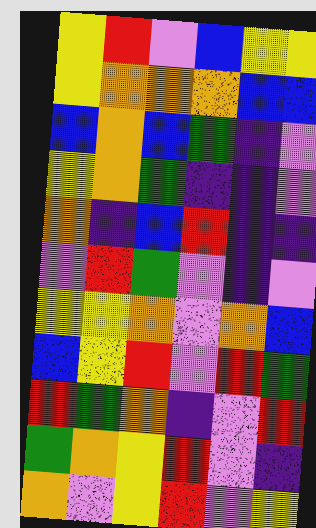[["yellow", "red", "violet", "blue", "yellow", "yellow"], ["yellow", "orange", "orange", "orange", "blue", "blue"], ["blue", "orange", "blue", "green", "indigo", "violet"], ["yellow", "orange", "green", "indigo", "indigo", "violet"], ["orange", "indigo", "blue", "red", "indigo", "indigo"], ["violet", "red", "green", "violet", "indigo", "violet"], ["yellow", "yellow", "orange", "violet", "orange", "blue"], ["blue", "yellow", "red", "violet", "red", "green"], ["red", "green", "orange", "indigo", "violet", "red"], ["green", "orange", "yellow", "red", "violet", "indigo"], ["orange", "violet", "yellow", "red", "violet", "yellow"]]